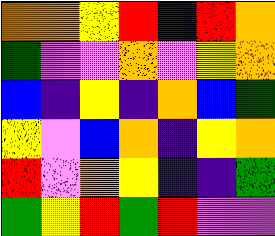[["orange", "orange", "yellow", "red", "indigo", "red", "orange"], ["green", "violet", "violet", "orange", "violet", "yellow", "orange"], ["blue", "indigo", "yellow", "indigo", "orange", "blue", "green"], ["yellow", "violet", "blue", "orange", "indigo", "yellow", "orange"], ["red", "violet", "orange", "yellow", "indigo", "indigo", "green"], ["green", "yellow", "red", "green", "red", "violet", "violet"]]